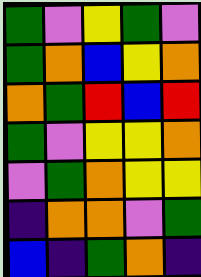[["green", "violet", "yellow", "green", "violet"], ["green", "orange", "blue", "yellow", "orange"], ["orange", "green", "red", "blue", "red"], ["green", "violet", "yellow", "yellow", "orange"], ["violet", "green", "orange", "yellow", "yellow"], ["indigo", "orange", "orange", "violet", "green"], ["blue", "indigo", "green", "orange", "indigo"]]